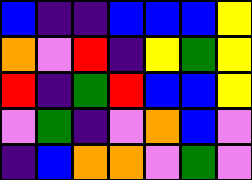[["blue", "indigo", "indigo", "blue", "blue", "blue", "yellow"], ["orange", "violet", "red", "indigo", "yellow", "green", "yellow"], ["red", "indigo", "green", "red", "blue", "blue", "yellow"], ["violet", "green", "indigo", "violet", "orange", "blue", "violet"], ["indigo", "blue", "orange", "orange", "violet", "green", "violet"]]